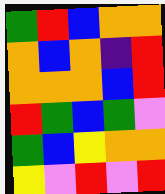[["green", "red", "blue", "orange", "orange"], ["orange", "blue", "orange", "indigo", "red"], ["orange", "orange", "orange", "blue", "red"], ["red", "green", "blue", "green", "violet"], ["green", "blue", "yellow", "orange", "orange"], ["yellow", "violet", "red", "violet", "red"]]